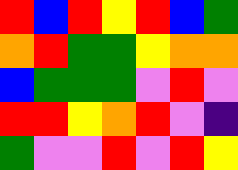[["red", "blue", "red", "yellow", "red", "blue", "green"], ["orange", "red", "green", "green", "yellow", "orange", "orange"], ["blue", "green", "green", "green", "violet", "red", "violet"], ["red", "red", "yellow", "orange", "red", "violet", "indigo"], ["green", "violet", "violet", "red", "violet", "red", "yellow"]]